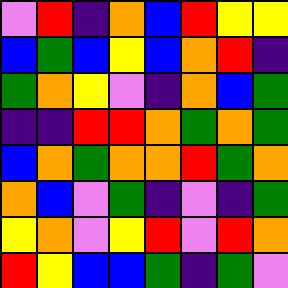[["violet", "red", "indigo", "orange", "blue", "red", "yellow", "yellow"], ["blue", "green", "blue", "yellow", "blue", "orange", "red", "indigo"], ["green", "orange", "yellow", "violet", "indigo", "orange", "blue", "green"], ["indigo", "indigo", "red", "red", "orange", "green", "orange", "green"], ["blue", "orange", "green", "orange", "orange", "red", "green", "orange"], ["orange", "blue", "violet", "green", "indigo", "violet", "indigo", "green"], ["yellow", "orange", "violet", "yellow", "red", "violet", "red", "orange"], ["red", "yellow", "blue", "blue", "green", "indigo", "green", "violet"]]